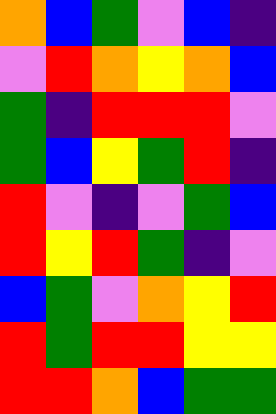[["orange", "blue", "green", "violet", "blue", "indigo"], ["violet", "red", "orange", "yellow", "orange", "blue"], ["green", "indigo", "red", "red", "red", "violet"], ["green", "blue", "yellow", "green", "red", "indigo"], ["red", "violet", "indigo", "violet", "green", "blue"], ["red", "yellow", "red", "green", "indigo", "violet"], ["blue", "green", "violet", "orange", "yellow", "red"], ["red", "green", "red", "red", "yellow", "yellow"], ["red", "red", "orange", "blue", "green", "green"]]